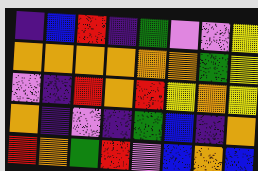[["indigo", "blue", "red", "indigo", "green", "violet", "violet", "yellow"], ["orange", "orange", "orange", "orange", "orange", "orange", "green", "yellow"], ["violet", "indigo", "red", "orange", "red", "yellow", "orange", "yellow"], ["orange", "indigo", "violet", "indigo", "green", "blue", "indigo", "orange"], ["red", "orange", "green", "red", "violet", "blue", "orange", "blue"]]